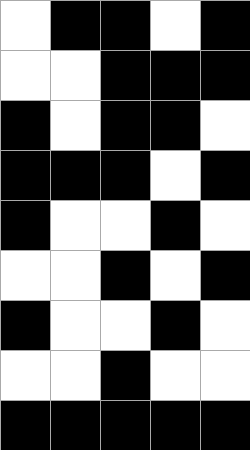[["white", "black", "black", "white", "black"], ["white", "white", "black", "black", "black"], ["black", "white", "black", "black", "white"], ["black", "black", "black", "white", "black"], ["black", "white", "white", "black", "white"], ["white", "white", "black", "white", "black"], ["black", "white", "white", "black", "white"], ["white", "white", "black", "white", "white"], ["black", "black", "black", "black", "black"]]